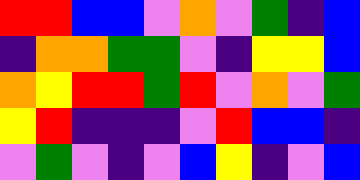[["red", "red", "blue", "blue", "violet", "orange", "violet", "green", "indigo", "blue"], ["indigo", "orange", "orange", "green", "green", "violet", "indigo", "yellow", "yellow", "blue"], ["orange", "yellow", "red", "red", "green", "red", "violet", "orange", "violet", "green"], ["yellow", "red", "indigo", "indigo", "indigo", "violet", "red", "blue", "blue", "indigo"], ["violet", "green", "violet", "indigo", "violet", "blue", "yellow", "indigo", "violet", "blue"]]